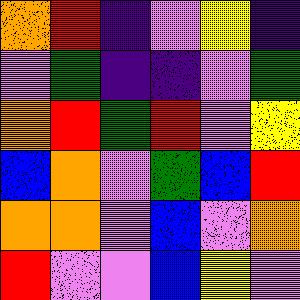[["orange", "red", "indigo", "violet", "yellow", "indigo"], ["violet", "green", "indigo", "indigo", "violet", "green"], ["orange", "red", "green", "red", "violet", "yellow"], ["blue", "orange", "violet", "green", "blue", "red"], ["orange", "orange", "violet", "blue", "violet", "orange"], ["red", "violet", "violet", "blue", "yellow", "violet"]]